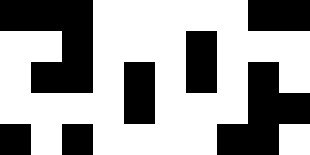[["black", "black", "black", "white", "white", "white", "white", "white", "black", "black"], ["white", "white", "black", "white", "white", "white", "black", "white", "white", "white"], ["white", "black", "black", "white", "black", "white", "black", "white", "black", "white"], ["white", "white", "white", "white", "black", "white", "white", "white", "black", "black"], ["black", "white", "black", "white", "white", "white", "white", "black", "black", "white"]]